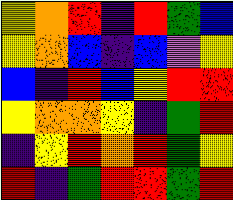[["yellow", "orange", "red", "indigo", "red", "green", "blue"], ["yellow", "orange", "blue", "indigo", "blue", "violet", "yellow"], ["blue", "indigo", "red", "blue", "yellow", "red", "red"], ["yellow", "orange", "orange", "yellow", "indigo", "green", "red"], ["indigo", "yellow", "red", "orange", "red", "green", "yellow"], ["red", "indigo", "green", "red", "red", "green", "red"]]